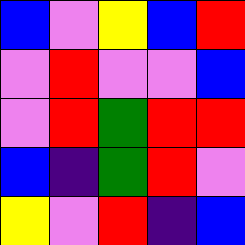[["blue", "violet", "yellow", "blue", "red"], ["violet", "red", "violet", "violet", "blue"], ["violet", "red", "green", "red", "red"], ["blue", "indigo", "green", "red", "violet"], ["yellow", "violet", "red", "indigo", "blue"]]